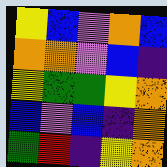[["yellow", "blue", "violet", "orange", "blue"], ["orange", "orange", "violet", "blue", "indigo"], ["yellow", "green", "green", "yellow", "orange"], ["blue", "violet", "blue", "indigo", "orange"], ["green", "red", "indigo", "yellow", "orange"]]